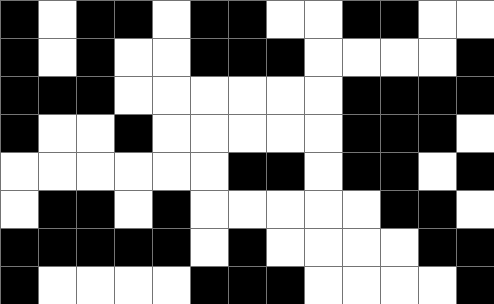[["black", "white", "black", "black", "white", "black", "black", "white", "white", "black", "black", "white", "white"], ["black", "white", "black", "white", "white", "black", "black", "black", "white", "white", "white", "white", "black"], ["black", "black", "black", "white", "white", "white", "white", "white", "white", "black", "black", "black", "black"], ["black", "white", "white", "black", "white", "white", "white", "white", "white", "black", "black", "black", "white"], ["white", "white", "white", "white", "white", "white", "black", "black", "white", "black", "black", "white", "black"], ["white", "black", "black", "white", "black", "white", "white", "white", "white", "white", "black", "black", "white"], ["black", "black", "black", "black", "black", "white", "black", "white", "white", "white", "white", "black", "black"], ["black", "white", "white", "white", "white", "black", "black", "black", "white", "white", "white", "white", "black"]]